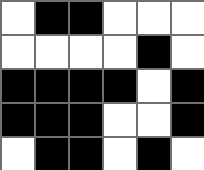[["white", "black", "black", "white", "white", "white"], ["white", "white", "white", "white", "black", "white"], ["black", "black", "black", "black", "white", "black"], ["black", "black", "black", "white", "white", "black"], ["white", "black", "black", "white", "black", "white"]]